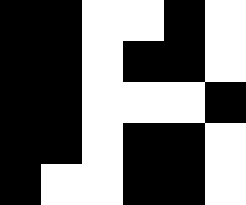[["black", "black", "white", "white", "black", "white"], ["black", "black", "white", "black", "black", "white"], ["black", "black", "white", "white", "white", "black"], ["black", "black", "white", "black", "black", "white"], ["black", "white", "white", "black", "black", "white"]]